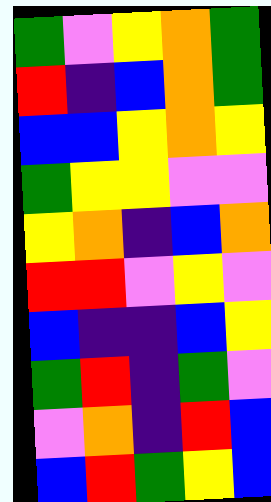[["green", "violet", "yellow", "orange", "green"], ["red", "indigo", "blue", "orange", "green"], ["blue", "blue", "yellow", "orange", "yellow"], ["green", "yellow", "yellow", "violet", "violet"], ["yellow", "orange", "indigo", "blue", "orange"], ["red", "red", "violet", "yellow", "violet"], ["blue", "indigo", "indigo", "blue", "yellow"], ["green", "red", "indigo", "green", "violet"], ["violet", "orange", "indigo", "red", "blue"], ["blue", "red", "green", "yellow", "blue"]]